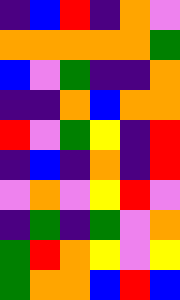[["indigo", "blue", "red", "indigo", "orange", "violet"], ["orange", "orange", "orange", "orange", "orange", "green"], ["blue", "violet", "green", "indigo", "indigo", "orange"], ["indigo", "indigo", "orange", "blue", "orange", "orange"], ["red", "violet", "green", "yellow", "indigo", "red"], ["indigo", "blue", "indigo", "orange", "indigo", "red"], ["violet", "orange", "violet", "yellow", "red", "violet"], ["indigo", "green", "indigo", "green", "violet", "orange"], ["green", "red", "orange", "yellow", "violet", "yellow"], ["green", "orange", "orange", "blue", "red", "blue"]]